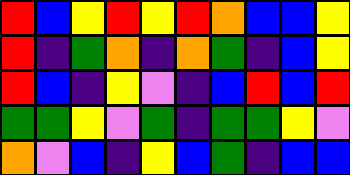[["red", "blue", "yellow", "red", "yellow", "red", "orange", "blue", "blue", "yellow"], ["red", "indigo", "green", "orange", "indigo", "orange", "green", "indigo", "blue", "yellow"], ["red", "blue", "indigo", "yellow", "violet", "indigo", "blue", "red", "blue", "red"], ["green", "green", "yellow", "violet", "green", "indigo", "green", "green", "yellow", "violet"], ["orange", "violet", "blue", "indigo", "yellow", "blue", "green", "indigo", "blue", "blue"]]